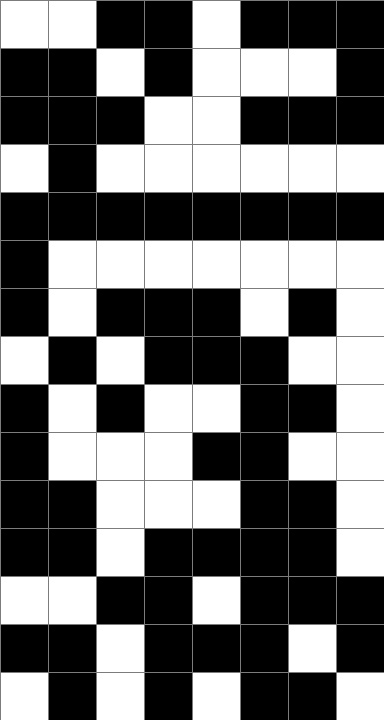[["white", "white", "black", "black", "white", "black", "black", "black"], ["black", "black", "white", "black", "white", "white", "white", "black"], ["black", "black", "black", "white", "white", "black", "black", "black"], ["white", "black", "white", "white", "white", "white", "white", "white"], ["black", "black", "black", "black", "black", "black", "black", "black"], ["black", "white", "white", "white", "white", "white", "white", "white"], ["black", "white", "black", "black", "black", "white", "black", "white"], ["white", "black", "white", "black", "black", "black", "white", "white"], ["black", "white", "black", "white", "white", "black", "black", "white"], ["black", "white", "white", "white", "black", "black", "white", "white"], ["black", "black", "white", "white", "white", "black", "black", "white"], ["black", "black", "white", "black", "black", "black", "black", "white"], ["white", "white", "black", "black", "white", "black", "black", "black"], ["black", "black", "white", "black", "black", "black", "white", "black"], ["white", "black", "white", "black", "white", "black", "black", "white"]]